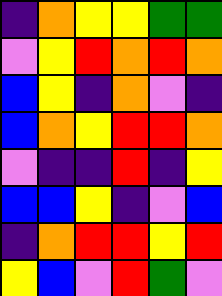[["indigo", "orange", "yellow", "yellow", "green", "green"], ["violet", "yellow", "red", "orange", "red", "orange"], ["blue", "yellow", "indigo", "orange", "violet", "indigo"], ["blue", "orange", "yellow", "red", "red", "orange"], ["violet", "indigo", "indigo", "red", "indigo", "yellow"], ["blue", "blue", "yellow", "indigo", "violet", "blue"], ["indigo", "orange", "red", "red", "yellow", "red"], ["yellow", "blue", "violet", "red", "green", "violet"]]